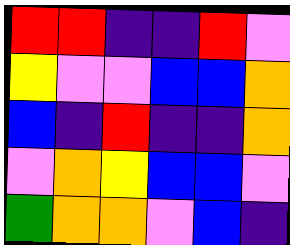[["red", "red", "indigo", "indigo", "red", "violet"], ["yellow", "violet", "violet", "blue", "blue", "orange"], ["blue", "indigo", "red", "indigo", "indigo", "orange"], ["violet", "orange", "yellow", "blue", "blue", "violet"], ["green", "orange", "orange", "violet", "blue", "indigo"]]